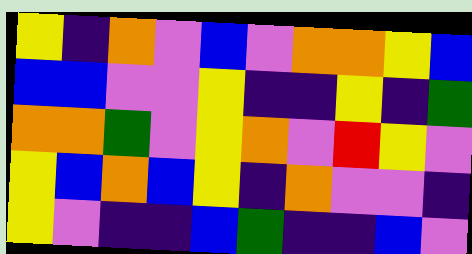[["yellow", "indigo", "orange", "violet", "blue", "violet", "orange", "orange", "yellow", "blue"], ["blue", "blue", "violet", "violet", "yellow", "indigo", "indigo", "yellow", "indigo", "green"], ["orange", "orange", "green", "violet", "yellow", "orange", "violet", "red", "yellow", "violet"], ["yellow", "blue", "orange", "blue", "yellow", "indigo", "orange", "violet", "violet", "indigo"], ["yellow", "violet", "indigo", "indigo", "blue", "green", "indigo", "indigo", "blue", "violet"]]